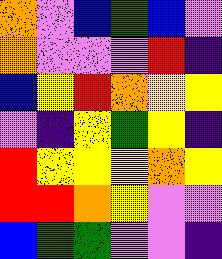[["orange", "violet", "blue", "green", "blue", "violet"], ["orange", "violet", "violet", "violet", "red", "indigo"], ["blue", "yellow", "red", "orange", "yellow", "yellow"], ["violet", "indigo", "yellow", "green", "yellow", "indigo"], ["red", "yellow", "yellow", "yellow", "orange", "yellow"], ["red", "red", "orange", "yellow", "violet", "violet"], ["blue", "green", "green", "violet", "violet", "indigo"]]